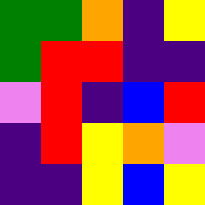[["green", "green", "orange", "indigo", "yellow"], ["green", "red", "red", "indigo", "indigo"], ["violet", "red", "indigo", "blue", "red"], ["indigo", "red", "yellow", "orange", "violet"], ["indigo", "indigo", "yellow", "blue", "yellow"]]